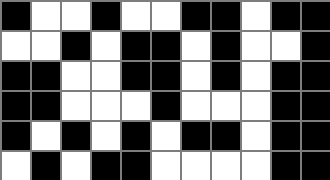[["black", "white", "white", "black", "white", "white", "black", "black", "white", "black", "black"], ["white", "white", "black", "white", "black", "black", "white", "black", "white", "white", "black"], ["black", "black", "white", "white", "black", "black", "white", "black", "white", "black", "black"], ["black", "black", "white", "white", "white", "black", "white", "white", "white", "black", "black"], ["black", "white", "black", "white", "black", "white", "black", "black", "white", "black", "black"], ["white", "black", "white", "black", "black", "white", "white", "white", "white", "black", "black"]]